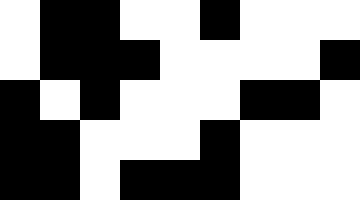[["white", "black", "black", "white", "white", "black", "white", "white", "white"], ["white", "black", "black", "black", "white", "white", "white", "white", "black"], ["black", "white", "black", "white", "white", "white", "black", "black", "white"], ["black", "black", "white", "white", "white", "black", "white", "white", "white"], ["black", "black", "white", "black", "black", "black", "white", "white", "white"]]